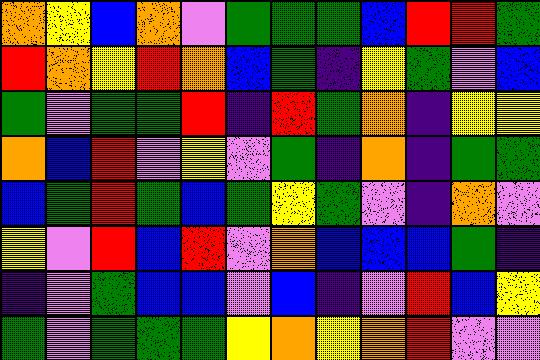[["orange", "yellow", "blue", "orange", "violet", "green", "green", "green", "blue", "red", "red", "green"], ["red", "orange", "yellow", "red", "orange", "blue", "green", "indigo", "yellow", "green", "violet", "blue"], ["green", "violet", "green", "green", "red", "indigo", "red", "green", "orange", "indigo", "yellow", "yellow"], ["orange", "blue", "red", "violet", "yellow", "violet", "green", "indigo", "orange", "indigo", "green", "green"], ["blue", "green", "red", "green", "blue", "green", "yellow", "green", "violet", "indigo", "orange", "violet"], ["yellow", "violet", "red", "blue", "red", "violet", "orange", "blue", "blue", "blue", "green", "indigo"], ["indigo", "violet", "green", "blue", "blue", "violet", "blue", "indigo", "violet", "red", "blue", "yellow"], ["green", "violet", "green", "green", "green", "yellow", "orange", "yellow", "orange", "red", "violet", "violet"]]